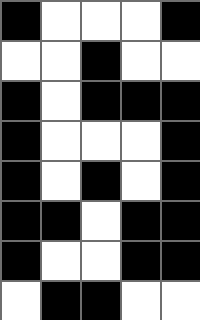[["black", "white", "white", "white", "black"], ["white", "white", "black", "white", "white"], ["black", "white", "black", "black", "black"], ["black", "white", "white", "white", "black"], ["black", "white", "black", "white", "black"], ["black", "black", "white", "black", "black"], ["black", "white", "white", "black", "black"], ["white", "black", "black", "white", "white"]]